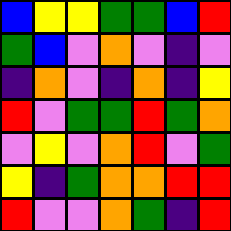[["blue", "yellow", "yellow", "green", "green", "blue", "red"], ["green", "blue", "violet", "orange", "violet", "indigo", "violet"], ["indigo", "orange", "violet", "indigo", "orange", "indigo", "yellow"], ["red", "violet", "green", "green", "red", "green", "orange"], ["violet", "yellow", "violet", "orange", "red", "violet", "green"], ["yellow", "indigo", "green", "orange", "orange", "red", "red"], ["red", "violet", "violet", "orange", "green", "indigo", "red"]]